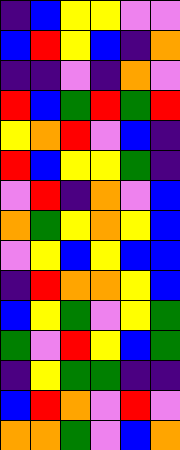[["indigo", "blue", "yellow", "yellow", "violet", "violet"], ["blue", "red", "yellow", "blue", "indigo", "orange"], ["indigo", "indigo", "violet", "indigo", "orange", "violet"], ["red", "blue", "green", "red", "green", "red"], ["yellow", "orange", "red", "violet", "blue", "indigo"], ["red", "blue", "yellow", "yellow", "green", "indigo"], ["violet", "red", "indigo", "orange", "violet", "blue"], ["orange", "green", "yellow", "orange", "yellow", "blue"], ["violet", "yellow", "blue", "yellow", "blue", "blue"], ["indigo", "red", "orange", "orange", "yellow", "blue"], ["blue", "yellow", "green", "violet", "yellow", "green"], ["green", "violet", "red", "yellow", "blue", "green"], ["indigo", "yellow", "green", "green", "indigo", "indigo"], ["blue", "red", "orange", "violet", "red", "violet"], ["orange", "orange", "green", "violet", "blue", "orange"]]